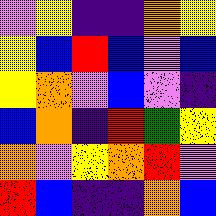[["violet", "yellow", "indigo", "indigo", "orange", "yellow"], ["yellow", "blue", "red", "blue", "violet", "blue"], ["yellow", "orange", "violet", "blue", "violet", "indigo"], ["blue", "orange", "indigo", "red", "green", "yellow"], ["orange", "violet", "yellow", "orange", "red", "violet"], ["red", "blue", "indigo", "indigo", "orange", "blue"]]